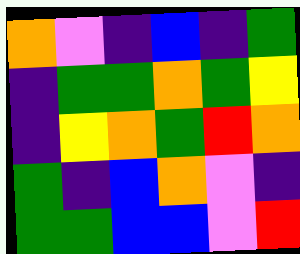[["orange", "violet", "indigo", "blue", "indigo", "green"], ["indigo", "green", "green", "orange", "green", "yellow"], ["indigo", "yellow", "orange", "green", "red", "orange"], ["green", "indigo", "blue", "orange", "violet", "indigo"], ["green", "green", "blue", "blue", "violet", "red"]]